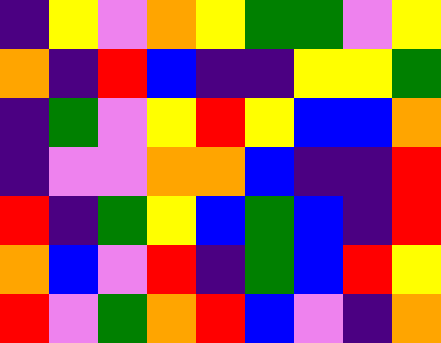[["indigo", "yellow", "violet", "orange", "yellow", "green", "green", "violet", "yellow"], ["orange", "indigo", "red", "blue", "indigo", "indigo", "yellow", "yellow", "green"], ["indigo", "green", "violet", "yellow", "red", "yellow", "blue", "blue", "orange"], ["indigo", "violet", "violet", "orange", "orange", "blue", "indigo", "indigo", "red"], ["red", "indigo", "green", "yellow", "blue", "green", "blue", "indigo", "red"], ["orange", "blue", "violet", "red", "indigo", "green", "blue", "red", "yellow"], ["red", "violet", "green", "orange", "red", "blue", "violet", "indigo", "orange"]]